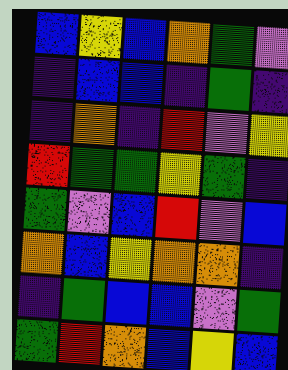[["blue", "yellow", "blue", "orange", "green", "violet"], ["indigo", "blue", "blue", "indigo", "green", "indigo"], ["indigo", "orange", "indigo", "red", "violet", "yellow"], ["red", "green", "green", "yellow", "green", "indigo"], ["green", "violet", "blue", "red", "violet", "blue"], ["orange", "blue", "yellow", "orange", "orange", "indigo"], ["indigo", "green", "blue", "blue", "violet", "green"], ["green", "red", "orange", "blue", "yellow", "blue"]]